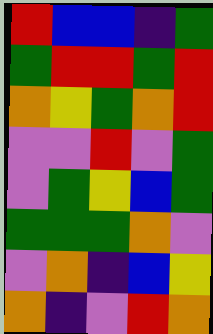[["red", "blue", "blue", "indigo", "green"], ["green", "red", "red", "green", "red"], ["orange", "yellow", "green", "orange", "red"], ["violet", "violet", "red", "violet", "green"], ["violet", "green", "yellow", "blue", "green"], ["green", "green", "green", "orange", "violet"], ["violet", "orange", "indigo", "blue", "yellow"], ["orange", "indigo", "violet", "red", "orange"]]